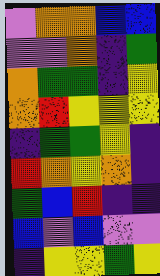[["violet", "orange", "orange", "blue", "blue"], ["violet", "violet", "orange", "indigo", "green"], ["orange", "green", "green", "indigo", "yellow"], ["orange", "red", "yellow", "yellow", "yellow"], ["indigo", "green", "green", "yellow", "indigo"], ["red", "orange", "yellow", "orange", "indigo"], ["green", "blue", "red", "indigo", "indigo"], ["blue", "violet", "blue", "violet", "violet"], ["indigo", "yellow", "yellow", "green", "yellow"]]